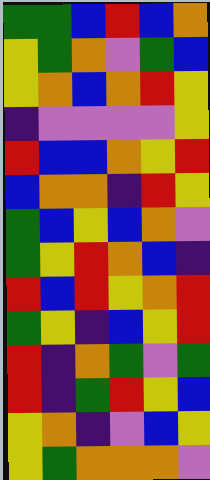[["green", "green", "blue", "red", "blue", "orange"], ["yellow", "green", "orange", "violet", "green", "blue"], ["yellow", "orange", "blue", "orange", "red", "yellow"], ["indigo", "violet", "violet", "violet", "violet", "yellow"], ["red", "blue", "blue", "orange", "yellow", "red"], ["blue", "orange", "orange", "indigo", "red", "yellow"], ["green", "blue", "yellow", "blue", "orange", "violet"], ["green", "yellow", "red", "orange", "blue", "indigo"], ["red", "blue", "red", "yellow", "orange", "red"], ["green", "yellow", "indigo", "blue", "yellow", "red"], ["red", "indigo", "orange", "green", "violet", "green"], ["red", "indigo", "green", "red", "yellow", "blue"], ["yellow", "orange", "indigo", "violet", "blue", "yellow"], ["yellow", "green", "orange", "orange", "orange", "violet"]]